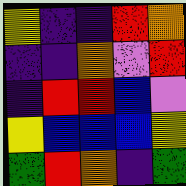[["yellow", "indigo", "indigo", "red", "orange"], ["indigo", "indigo", "orange", "violet", "red"], ["indigo", "red", "red", "blue", "violet"], ["yellow", "blue", "blue", "blue", "yellow"], ["green", "red", "orange", "indigo", "green"]]